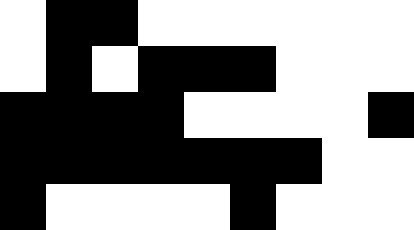[["white", "black", "black", "white", "white", "white", "white", "white", "white"], ["white", "black", "white", "black", "black", "black", "white", "white", "white"], ["black", "black", "black", "black", "white", "white", "white", "white", "black"], ["black", "black", "black", "black", "black", "black", "black", "white", "white"], ["black", "white", "white", "white", "white", "black", "white", "white", "white"]]